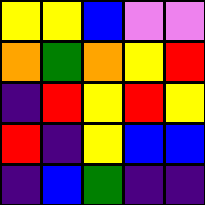[["yellow", "yellow", "blue", "violet", "violet"], ["orange", "green", "orange", "yellow", "red"], ["indigo", "red", "yellow", "red", "yellow"], ["red", "indigo", "yellow", "blue", "blue"], ["indigo", "blue", "green", "indigo", "indigo"]]